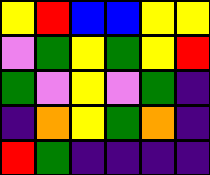[["yellow", "red", "blue", "blue", "yellow", "yellow"], ["violet", "green", "yellow", "green", "yellow", "red"], ["green", "violet", "yellow", "violet", "green", "indigo"], ["indigo", "orange", "yellow", "green", "orange", "indigo"], ["red", "green", "indigo", "indigo", "indigo", "indigo"]]